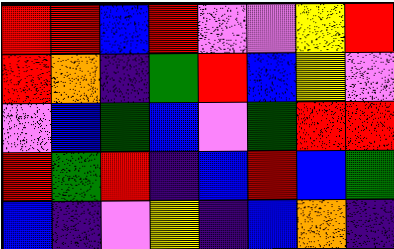[["red", "red", "blue", "red", "violet", "violet", "yellow", "red"], ["red", "orange", "indigo", "green", "red", "blue", "yellow", "violet"], ["violet", "blue", "green", "blue", "violet", "green", "red", "red"], ["red", "green", "red", "indigo", "blue", "red", "blue", "green"], ["blue", "indigo", "violet", "yellow", "indigo", "blue", "orange", "indigo"]]